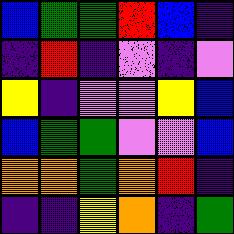[["blue", "green", "green", "red", "blue", "indigo"], ["indigo", "red", "indigo", "violet", "indigo", "violet"], ["yellow", "indigo", "violet", "violet", "yellow", "blue"], ["blue", "green", "green", "violet", "violet", "blue"], ["orange", "orange", "green", "orange", "red", "indigo"], ["indigo", "indigo", "yellow", "orange", "indigo", "green"]]